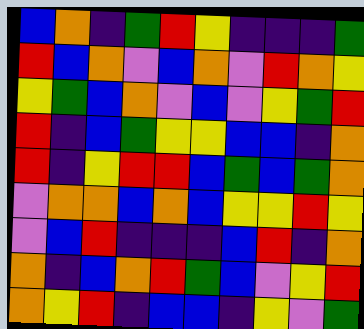[["blue", "orange", "indigo", "green", "red", "yellow", "indigo", "indigo", "indigo", "green"], ["red", "blue", "orange", "violet", "blue", "orange", "violet", "red", "orange", "yellow"], ["yellow", "green", "blue", "orange", "violet", "blue", "violet", "yellow", "green", "red"], ["red", "indigo", "blue", "green", "yellow", "yellow", "blue", "blue", "indigo", "orange"], ["red", "indigo", "yellow", "red", "red", "blue", "green", "blue", "green", "orange"], ["violet", "orange", "orange", "blue", "orange", "blue", "yellow", "yellow", "red", "yellow"], ["violet", "blue", "red", "indigo", "indigo", "indigo", "blue", "red", "indigo", "orange"], ["orange", "indigo", "blue", "orange", "red", "green", "blue", "violet", "yellow", "red"], ["orange", "yellow", "red", "indigo", "blue", "blue", "indigo", "yellow", "violet", "green"]]